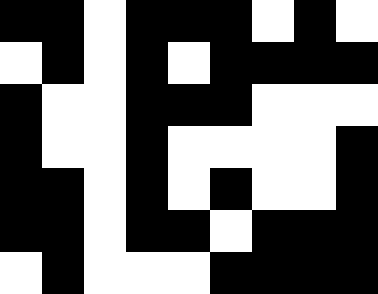[["black", "black", "white", "black", "black", "black", "white", "black", "white"], ["white", "black", "white", "black", "white", "black", "black", "black", "black"], ["black", "white", "white", "black", "black", "black", "white", "white", "white"], ["black", "white", "white", "black", "white", "white", "white", "white", "black"], ["black", "black", "white", "black", "white", "black", "white", "white", "black"], ["black", "black", "white", "black", "black", "white", "black", "black", "black"], ["white", "black", "white", "white", "white", "black", "black", "black", "black"]]